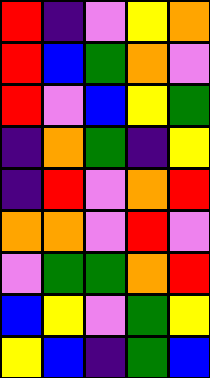[["red", "indigo", "violet", "yellow", "orange"], ["red", "blue", "green", "orange", "violet"], ["red", "violet", "blue", "yellow", "green"], ["indigo", "orange", "green", "indigo", "yellow"], ["indigo", "red", "violet", "orange", "red"], ["orange", "orange", "violet", "red", "violet"], ["violet", "green", "green", "orange", "red"], ["blue", "yellow", "violet", "green", "yellow"], ["yellow", "blue", "indigo", "green", "blue"]]